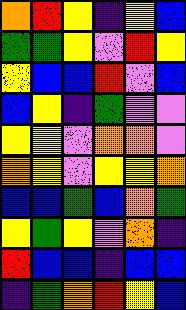[["orange", "red", "yellow", "indigo", "yellow", "blue"], ["green", "green", "yellow", "violet", "red", "yellow"], ["yellow", "blue", "blue", "red", "violet", "blue"], ["blue", "yellow", "indigo", "green", "violet", "violet"], ["yellow", "yellow", "violet", "orange", "orange", "violet"], ["orange", "yellow", "violet", "yellow", "yellow", "orange"], ["blue", "blue", "green", "blue", "orange", "green"], ["yellow", "green", "yellow", "violet", "orange", "indigo"], ["red", "blue", "blue", "indigo", "blue", "blue"], ["indigo", "green", "orange", "red", "yellow", "blue"]]